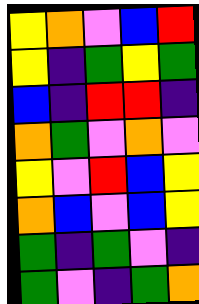[["yellow", "orange", "violet", "blue", "red"], ["yellow", "indigo", "green", "yellow", "green"], ["blue", "indigo", "red", "red", "indigo"], ["orange", "green", "violet", "orange", "violet"], ["yellow", "violet", "red", "blue", "yellow"], ["orange", "blue", "violet", "blue", "yellow"], ["green", "indigo", "green", "violet", "indigo"], ["green", "violet", "indigo", "green", "orange"]]